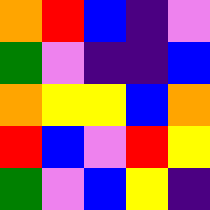[["orange", "red", "blue", "indigo", "violet"], ["green", "violet", "indigo", "indigo", "blue"], ["orange", "yellow", "yellow", "blue", "orange"], ["red", "blue", "violet", "red", "yellow"], ["green", "violet", "blue", "yellow", "indigo"]]